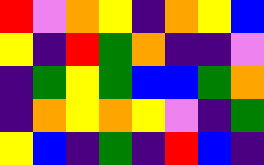[["red", "violet", "orange", "yellow", "indigo", "orange", "yellow", "blue"], ["yellow", "indigo", "red", "green", "orange", "indigo", "indigo", "violet"], ["indigo", "green", "yellow", "green", "blue", "blue", "green", "orange"], ["indigo", "orange", "yellow", "orange", "yellow", "violet", "indigo", "green"], ["yellow", "blue", "indigo", "green", "indigo", "red", "blue", "indigo"]]